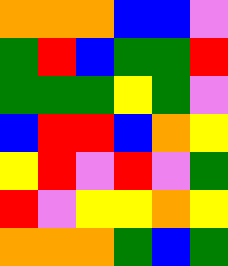[["orange", "orange", "orange", "blue", "blue", "violet"], ["green", "red", "blue", "green", "green", "red"], ["green", "green", "green", "yellow", "green", "violet"], ["blue", "red", "red", "blue", "orange", "yellow"], ["yellow", "red", "violet", "red", "violet", "green"], ["red", "violet", "yellow", "yellow", "orange", "yellow"], ["orange", "orange", "orange", "green", "blue", "green"]]